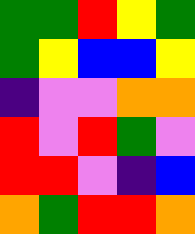[["green", "green", "red", "yellow", "green"], ["green", "yellow", "blue", "blue", "yellow"], ["indigo", "violet", "violet", "orange", "orange"], ["red", "violet", "red", "green", "violet"], ["red", "red", "violet", "indigo", "blue"], ["orange", "green", "red", "red", "orange"]]